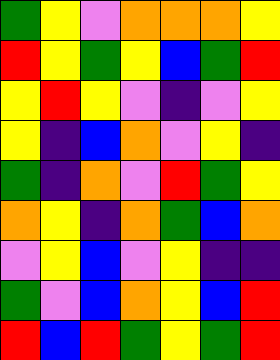[["green", "yellow", "violet", "orange", "orange", "orange", "yellow"], ["red", "yellow", "green", "yellow", "blue", "green", "red"], ["yellow", "red", "yellow", "violet", "indigo", "violet", "yellow"], ["yellow", "indigo", "blue", "orange", "violet", "yellow", "indigo"], ["green", "indigo", "orange", "violet", "red", "green", "yellow"], ["orange", "yellow", "indigo", "orange", "green", "blue", "orange"], ["violet", "yellow", "blue", "violet", "yellow", "indigo", "indigo"], ["green", "violet", "blue", "orange", "yellow", "blue", "red"], ["red", "blue", "red", "green", "yellow", "green", "red"]]